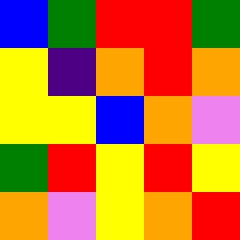[["blue", "green", "red", "red", "green"], ["yellow", "indigo", "orange", "red", "orange"], ["yellow", "yellow", "blue", "orange", "violet"], ["green", "red", "yellow", "red", "yellow"], ["orange", "violet", "yellow", "orange", "red"]]